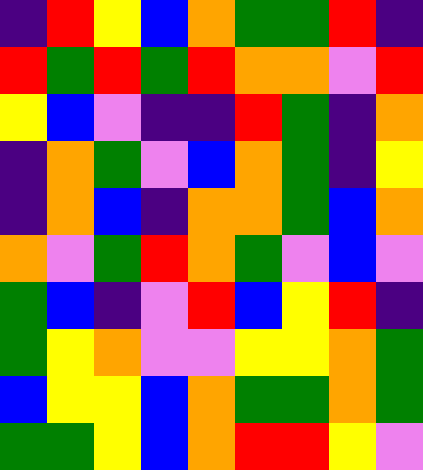[["indigo", "red", "yellow", "blue", "orange", "green", "green", "red", "indigo"], ["red", "green", "red", "green", "red", "orange", "orange", "violet", "red"], ["yellow", "blue", "violet", "indigo", "indigo", "red", "green", "indigo", "orange"], ["indigo", "orange", "green", "violet", "blue", "orange", "green", "indigo", "yellow"], ["indigo", "orange", "blue", "indigo", "orange", "orange", "green", "blue", "orange"], ["orange", "violet", "green", "red", "orange", "green", "violet", "blue", "violet"], ["green", "blue", "indigo", "violet", "red", "blue", "yellow", "red", "indigo"], ["green", "yellow", "orange", "violet", "violet", "yellow", "yellow", "orange", "green"], ["blue", "yellow", "yellow", "blue", "orange", "green", "green", "orange", "green"], ["green", "green", "yellow", "blue", "orange", "red", "red", "yellow", "violet"]]